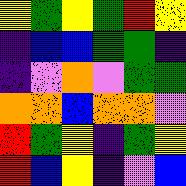[["yellow", "green", "yellow", "green", "red", "yellow"], ["indigo", "blue", "blue", "green", "green", "indigo"], ["indigo", "violet", "orange", "violet", "green", "green"], ["orange", "orange", "blue", "orange", "orange", "violet"], ["red", "green", "yellow", "indigo", "green", "yellow"], ["red", "blue", "yellow", "indigo", "violet", "blue"]]